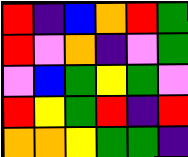[["red", "indigo", "blue", "orange", "red", "green"], ["red", "violet", "orange", "indigo", "violet", "green"], ["violet", "blue", "green", "yellow", "green", "violet"], ["red", "yellow", "green", "red", "indigo", "red"], ["orange", "orange", "yellow", "green", "green", "indigo"]]